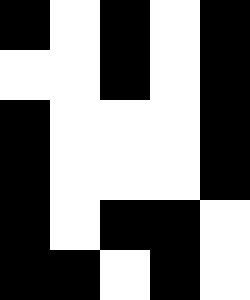[["black", "white", "black", "white", "black"], ["white", "white", "black", "white", "black"], ["black", "white", "white", "white", "black"], ["black", "white", "white", "white", "black"], ["black", "white", "black", "black", "white"], ["black", "black", "white", "black", "white"]]